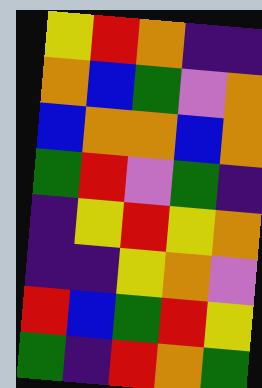[["yellow", "red", "orange", "indigo", "indigo"], ["orange", "blue", "green", "violet", "orange"], ["blue", "orange", "orange", "blue", "orange"], ["green", "red", "violet", "green", "indigo"], ["indigo", "yellow", "red", "yellow", "orange"], ["indigo", "indigo", "yellow", "orange", "violet"], ["red", "blue", "green", "red", "yellow"], ["green", "indigo", "red", "orange", "green"]]